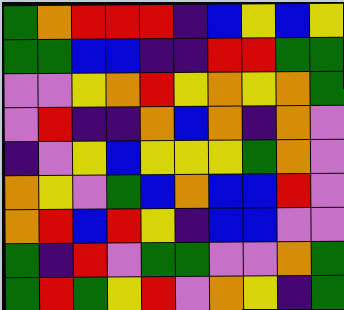[["green", "orange", "red", "red", "red", "indigo", "blue", "yellow", "blue", "yellow"], ["green", "green", "blue", "blue", "indigo", "indigo", "red", "red", "green", "green"], ["violet", "violet", "yellow", "orange", "red", "yellow", "orange", "yellow", "orange", "green"], ["violet", "red", "indigo", "indigo", "orange", "blue", "orange", "indigo", "orange", "violet"], ["indigo", "violet", "yellow", "blue", "yellow", "yellow", "yellow", "green", "orange", "violet"], ["orange", "yellow", "violet", "green", "blue", "orange", "blue", "blue", "red", "violet"], ["orange", "red", "blue", "red", "yellow", "indigo", "blue", "blue", "violet", "violet"], ["green", "indigo", "red", "violet", "green", "green", "violet", "violet", "orange", "green"], ["green", "red", "green", "yellow", "red", "violet", "orange", "yellow", "indigo", "green"]]